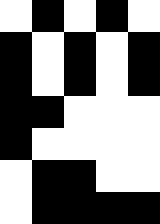[["white", "black", "white", "black", "white"], ["black", "white", "black", "white", "black"], ["black", "white", "black", "white", "black"], ["black", "black", "white", "white", "white"], ["black", "white", "white", "white", "white"], ["white", "black", "black", "white", "white"], ["white", "black", "black", "black", "black"]]